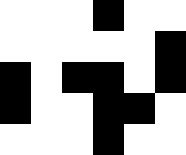[["white", "white", "white", "black", "white", "white"], ["white", "white", "white", "white", "white", "black"], ["black", "white", "black", "black", "white", "black"], ["black", "white", "white", "black", "black", "white"], ["white", "white", "white", "black", "white", "white"]]